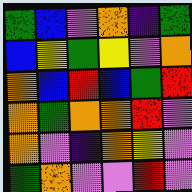[["green", "blue", "violet", "orange", "indigo", "green"], ["blue", "yellow", "green", "yellow", "violet", "orange"], ["orange", "blue", "red", "blue", "green", "red"], ["orange", "green", "orange", "orange", "red", "violet"], ["orange", "violet", "indigo", "orange", "yellow", "violet"], ["green", "orange", "violet", "violet", "red", "violet"]]